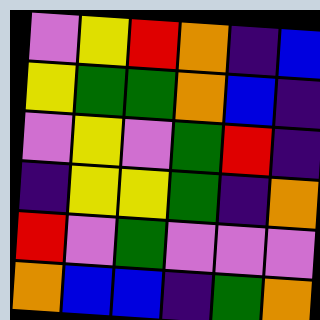[["violet", "yellow", "red", "orange", "indigo", "blue"], ["yellow", "green", "green", "orange", "blue", "indigo"], ["violet", "yellow", "violet", "green", "red", "indigo"], ["indigo", "yellow", "yellow", "green", "indigo", "orange"], ["red", "violet", "green", "violet", "violet", "violet"], ["orange", "blue", "blue", "indigo", "green", "orange"]]